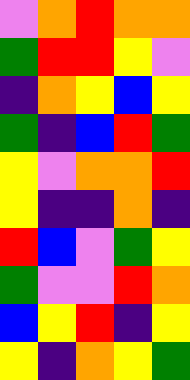[["violet", "orange", "red", "orange", "orange"], ["green", "red", "red", "yellow", "violet"], ["indigo", "orange", "yellow", "blue", "yellow"], ["green", "indigo", "blue", "red", "green"], ["yellow", "violet", "orange", "orange", "red"], ["yellow", "indigo", "indigo", "orange", "indigo"], ["red", "blue", "violet", "green", "yellow"], ["green", "violet", "violet", "red", "orange"], ["blue", "yellow", "red", "indigo", "yellow"], ["yellow", "indigo", "orange", "yellow", "green"]]